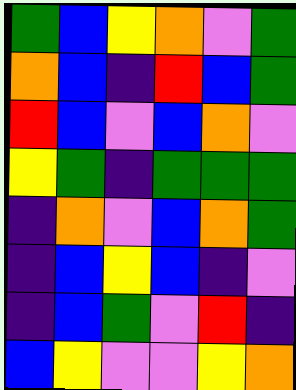[["green", "blue", "yellow", "orange", "violet", "green"], ["orange", "blue", "indigo", "red", "blue", "green"], ["red", "blue", "violet", "blue", "orange", "violet"], ["yellow", "green", "indigo", "green", "green", "green"], ["indigo", "orange", "violet", "blue", "orange", "green"], ["indigo", "blue", "yellow", "blue", "indigo", "violet"], ["indigo", "blue", "green", "violet", "red", "indigo"], ["blue", "yellow", "violet", "violet", "yellow", "orange"]]